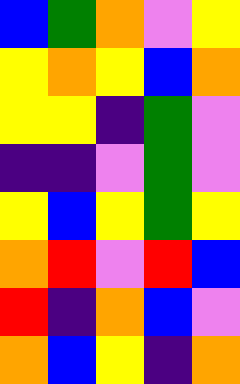[["blue", "green", "orange", "violet", "yellow"], ["yellow", "orange", "yellow", "blue", "orange"], ["yellow", "yellow", "indigo", "green", "violet"], ["indigo", "indigo", "violet", "green", "violet"], ["yellow", "blue", "yellow", "green", "yellow"], ["orange", "red", "violet", "red", "blue"], ["red", "indigo", "orange", "blue", "violet"], ["orange", "blue", "yellow", "indigo", "orange"]]